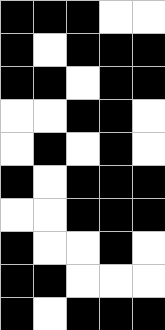[["black", "black", "black", "white", "white"], ["black", "white", "black", "black", "black"], ["black", "black", "white", "black", "black"], ["white", "white", "black", "black", "white"], ["white", "black", "white", "black", "white"], ["black", "white", "black", "black", "black"], ["white", "white", "black", "black", "black"], ["black", "white", "white", "black", "white"], ["black", "black", "white", "white", "white"], ["black", "white", "black", "black", "black"]]